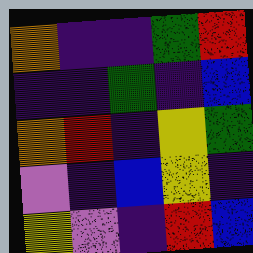[["orange", "indigo", "indigo", "green", "red"], ["indigo", "indigo", "green", "indigo", "blue"], ["orange", "red", "indigo", "yellow", "green"], ["violet", "indigo", "blue", "yellow", "indigo"], ["yellow", "violet", "indigo", "red", "blue"]]